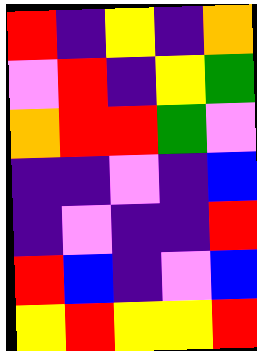[["red", "indigo", "yellow", "indigo", "orange"], ["violet", "red", "indigo", "yellow", "green"], ["orange", "red", "red", "green", "violet"], ["indigo", "indigo", "violet", "indigo", "blue"], ["indigo", "violet", "indigo", "indigo", "red"], ["red", "blue", "indigo", "violet", "blue"], ["yellow", "red", "yellow", "yellow", "red"]]